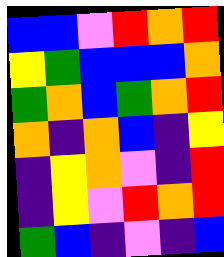[["blue", "blue", "violet", "red", "orange", "red"], ["yellow", "green", "blue", "blue", "blue", "orange"], ["green", "orange", "blue", "green", "orange", "red"], ["orange", "indigo", "orange", "blue", "indigo", "yellow"], ["indigo", "yellow", "orange", "violet", "indigo", "red"], ["indigo", "yellow", "violet", "red", "orange", "red"], ["green", "blue", "indigo", "violet", "indigo", "blue"]]